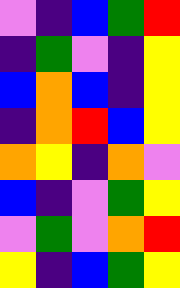[["violet", "indigo", "blue", "green", "red"], ["indigo", "green", "violet", "indigo", "yellow"], ["blue", "orange", "blue", "indigo", "yellow"], ["indigo", "orange", "red", "blue", "yellow"], ["orange", "yellow", "indigo", "orange", "violet"], ["blue", "indigo", "violet", "green", "yellow"], ["violet", "green", "violet", "orange", "red"], ["yellow", "indigo", "blue", "green", "yellow"]]